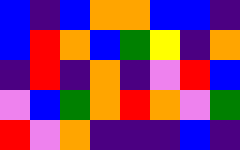[["blue", "indigo", "blue", "orange", "orange", "blue", "blue", "indigo"], ["blue", "red", "orange", "blue", "green", "yellow", "indigo", "orange"], ["indigo", "red", "indigo", "orange", "indigo", "violet", "red", "blue"], ["violet", "blue", "green", "orange", "red", "orange", "violet", "green"], ["red", "violet", "orange", "indigo", "indigo", "indigo", "blue", "indigo"]]